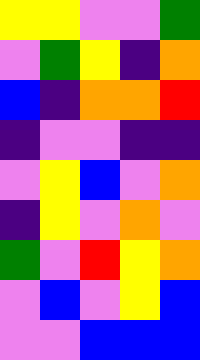[["yellow", "yellow", "violet", "violet", "green"], ["violet", "green", "yellow", "indigo", "orange"], ["blue", "indigo", "orange", "orange", "red"], ["indigo", "violet", "violet", "indigo", "indigo"], ["violet", "yellow", "blue", "violet", "orange"], ["indigo", "yellow", "violet", "orange", "violet"], ["green", "violet", "red", "yellow", "orange"], ["violet", "blue", "violet", "yellow", "blue"], ["violet", "violet", "blue", "blue", "blue"]]